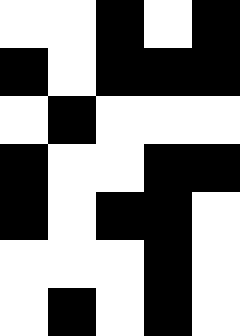[["white", "white", "black", "white", "black"], ["black", "white", "black", "black", "black"], ["white", "black", "white", "white", "white"], ["black", "white", "white", "black", "black"], ["black", "white", "black", "black", "white"], ["white", "white", "white", "black", "white"], ["white", "black", "white", "black", "white"]]